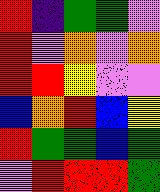[["red", "indigo", "green", "green", "violet"], ["red", "violet", "orange", "violet", "orange"], ["red", "red", "yellow", "violet", "violet"], ["blue", "orange", "red", "blue", "yellow"], ["red", "green", "green", "blue", "green"], ["violet", "red", "red", "red", "green"]]